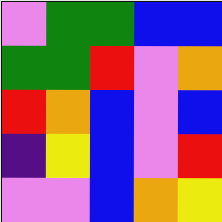[["violet", "green", "green", "blue", "blue"], ["green", "green", "red", "violet", "orange"], ["red", "orange", "blue", "violet", "blue"], ["indigo", "yellow", "blue", "violet", "red"], ["violet", "violet", "blue", "orange", "yellow"]]